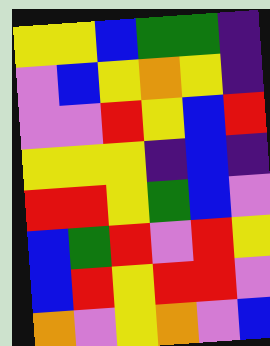[["yellow", "yellow", "blue", "green", "green", "indigo"], ["violet", "blue", "yellow", "orange", "yellow", "indigo"], ["violet", "violet", "red", "yellow", "blue", "red"], ["yellow", "yellow", "yellow", "indigo", "blue", "indigo"], ["red", "red", "yellow", "green", "blue", "violet"], ["blue", "green", "red", "violet", "red", "yellow"], ["blue", "red", "yellow", "red", "red", "violet"], ["orange", "violet", "yellow", "orange", "violet", "blue"]]